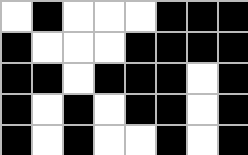[["white", "black", "white", "white", "white", "black", "black", "black"], ["black", "white", "white", "white", "black", "black", "black", "black"], ["black", "black", "white", "black", "black", "black", "white", "black"], ["black", "white", "black", "white", "black", "black", "white", "black"], ["black", "white", "black", "white", "white", "black", "white", "black"]]